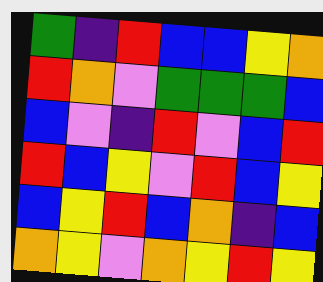[["green", "indigo", "red", "blue", "blue", "yellow", "orange"], ["red", "orange", "violet", "green", "green", "green", "blue"], ["blue", "violet", "indigo", "red", "violet", "blue", "red"], ["red", "blue", "yellow", "violet", "red", "blue", "yellow"], ["blue", "yellow", "red", "blue", "orange", "indigo", "blue"], ["orange", "yellow", "violet", "orange", "yellow", "red", "yellow"]]